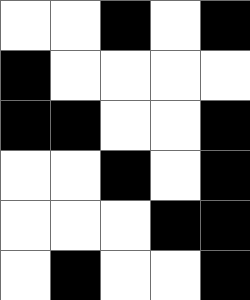[["white", "white", "black", "white", "black"], ["black", "white", "white", "white", "white"], ["black", "black", "white", "white", "black"], ["white", "white", "black", "white", "black"], ["white", "white", "white", "black", "black"], ["white", "black", "white", "white", "black"]]